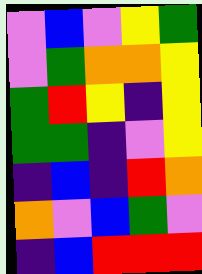[["violet", "blue", "violet", "yellow", "green"], ["violet", "green", "orange", "orange", "yellow"], ["green", "red", "yellow", "indigo", "yellow"], ["green", "green", "indigo", "violet", "yellow"], ["indigo", "blue", "indigo", "red", "orange"], ["orange", "violet", "blue", "green", "violet"], ["indigo", "blue", "red", "red", "red"]]